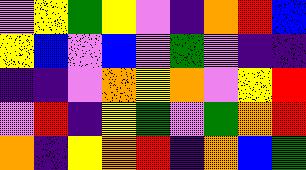[["violet", "yellow", "green", "yellow", "violet", "indigo", "orange", "red", "blue"], ["yellow", "blue", "violet", "blue", "violet", "green", "violet", "indigo", "indigo"], ["indigo", "indigo", "violet", "orange", "yellow", "orange", "violet", "yellow", "red"], ["violet", "red", "indigo", "yellow", "green", "violet", "green", "orange", "red"], ["orange", "indigo", "yellow", "orange", "red", "indigo", "orange", "blue", "green"]]